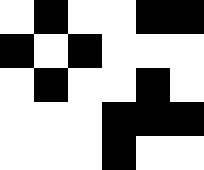[["white", "black", "white", "white", "black", "black"], ["black", "white", "black", "white", "white", "white"], ["white", "black", "white", "white", "black", "white"], ["white", "white", "white", "black", "black", "black"], ["white", "white", "white", "black", "white", "white"]]